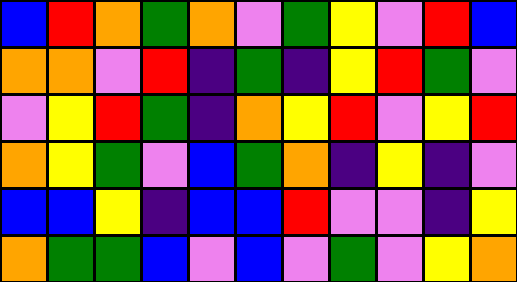[["blue", "red", "orange", "green", "orange", "violet", "green", "yellow", "violet", "red", "blue"], ["orange", "orange", "violet", "red", "indigo", "green", "indigo", "yellow", "red", "green", "violet"], ["violet", "yellow", "red", "green", "indigo", "orange", "yellow", "red", "violet", "yellow", "red"], ["orange", "yellow", "green", "violet", "blue", "green", "orange", "indigo", "yellow", "indigo", "violet"], ["blue", "blue", "yellow", "indigo", "blue", "blue", "red", "violet", "violet", "indigo", "yellow"], ["orange", "green", "green", "blue", "violet", "blue", "violet", "green", "violet", "yellow", "orange"]]